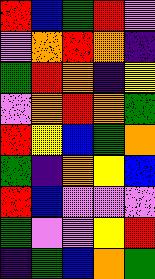[["red", "blue", "green", "red", "violet"], ["violet", "orange", "red", "orange", "indigo"], ["green", "red", "orange", "indigo", "yellow"], ["violet", "orange", "red", "orange", "green"], ["red", "yellow", "blue", "green", "orange"], ["green", "indigo", "orange", "yellow", "blue"], ["red", "blue", "violet", "violet", "violet"], ["green", "violet", "violet", "yellow", "red"], ["indigo", "green", "blue", "orange", "green"]]